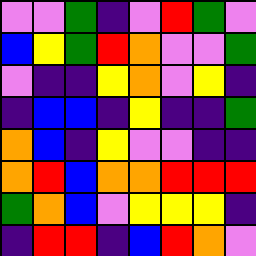[["violet", "violet", "green", "indigo", "violet", "red", "green", "violet"], ["blue", "yellow", "green", "red", "orange", "violet", "violet", "green"], ["violet", "indigo", "indigo", "yellow", "orange", "violet", "yellow", "indigo"], ["indigo", "blue", "blue", "indigo", "yellow", "indigo", "indigo", "green"], ["orange", "blue", "indigo", "yellow", "violet", "violet", "indigo", "indigo"], ["orange", "red", "blue", "orange", "orange", "red", "red", "red"], ["green", "orange", "blue", "violet", "yellow", "yellow", "yellow", "indigo"], ["indigo", "red", "red", "indigo", "blue", "red", "orange", "violet"]]